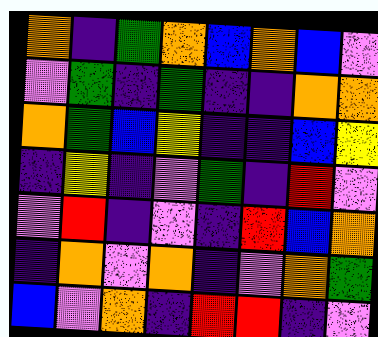[["orange", "indigo", "green", "orange", "blue", "orange", "blue", "violet"], ["violet", "green", "indigo", "green", "indigo", "indigo", "orange", "orange"], ["orange", "green", "blue", "yellow", "indigo", "indigo", "blue", "yellow"], ["indigo", "yellow", "indigo", "violet", "green", "indigo", "red", "violet"], ["violet", "red", "indigo", "violet", "indigo", "red", "blue", "orange"], ["indigo", "orange", "violet", "orange", "indigo", "violet", "orange", "green"], ["blue", "violet", "orange", "indigo", "red", "red", "indigo", "violet"]]